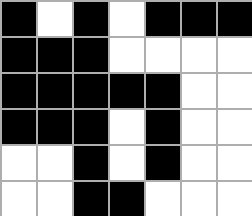[["black", "white", "black", "white", "black", "black", "black"], ["black", "black", "black", "white", "white", "white", "white"], ["black", "black", "black", "black", "black", "white", "white"], ["black", "black", "black", "white", "black", "white", "white"], ["white", "white", "black", "white", "black", "white", "white"], ["white", "white", "black", "black", "white", "white", "white"]]